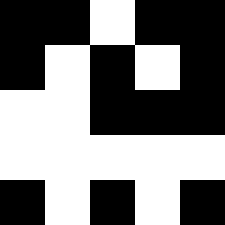[["black", "black", "white", "black", "black"], ["black", "white", "black", "white", "black"], ["white", "white", "black", "black", "black"], ["white", "white", "white", "white", "white"], ["black", "white", "black", "white", "black"]]